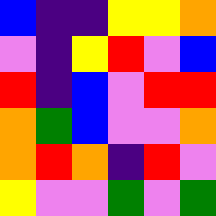[["blue", "indigo", "indigo", "yellow", "yellow", "orange"], ["violet", "indigo", "yellow", "red", "violet", "blue"], ["red", "indigo", "blue", "violet", "red", "red"], ["orange", "green", "blue", "violet", "violet", "orange"], ["orange", "red", "orange", "indigo", "red", "violet"], ["yellow", "violet", "violet", "green", "violet", "green"]]